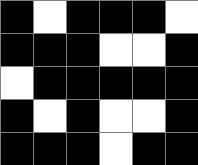[["black", "white", "black", "black", "black", "white"], ["black", "black", "black", "white", "white", "black"], ["white", "black", "black", "black", "black", "black"], ["black", "white", "black", "white", "white", "black"], ["black", "black", "black", "white", "black", "black"]]